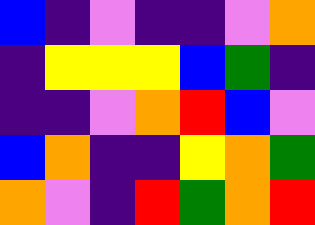[["blue", "indigo", "violet", "indigo", "indigo", "violet", "orange"], ["indigo", "yellow", "yellow", "yellow", "blue", "green", "indigo"], ["indigo", "indigo", "violet", "orange", "red", "blue", "violet"], ["blue", "orange", "indigo", "indigo", "yellow", "orange", "green"], ["orange", "violet", "indigo", "red", "green", "orange", "red"]]